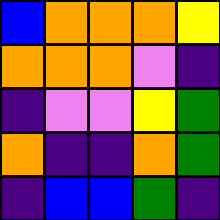[["blue", "orange", "orange", "orange", "yellow"], ["orange", "orange", "orange", "violet", "indigo"], ["indigo", "violet", "violet", "yellow", "green"], ["orange", "indigo", "indigo", "orange", "green"], ["indigo", "blue", "blue", "green", "indigo"]]